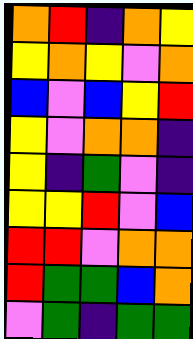[["orange", "red", "indigo", "orange", "yellow"], ["yellow", "orange", "yellow", "violet", "orange"], ["blue", "violet", "blue", "yellow", "red"], ["yellow", "violet", "orange", "orange", "indigo"], ["yellow", "indigo", "green", "violet", "indigo"], ["yellow", "yellow", "red", "violet", "blue"], ["red", "red", "violet", "orange", "orange"], ["red", "green", "green", "blue", "orange"], ["violet", "green", "indigo", "green", "green"]]